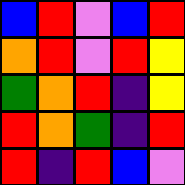[["blue", "red", "violet", "blue", "red"], ["orange", "red", "violet", "red", "yellow"], ["green", "orange", "red", "indigo", "yellow"], ["red", "orange", "green", "indigo", "red"], ["red", "indigo", "red", "blue", "violet"]]